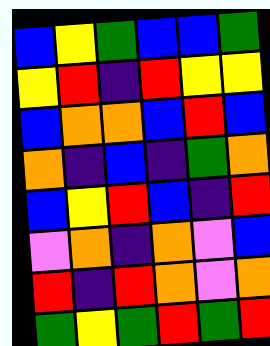[["blue", "yellow", "green", "blue", "blue", "green"], ["yellow", "red", "indigo", "red", "yellow", "yellow"], ["blue", "orange", "orange", "blue", "red", "blue"], ["orange", "indigo", "blue", "indigo", "green", "orange"], ["blue", "yellow", "red", "blue", "indigo", "red"], ["violet", "orange", "indigo", "orange", "violet", "blue"], ["red", "indigo", "red", "orange", "violet", "orange"], ["green", "yellow", "green", "red", "green", "red"]]